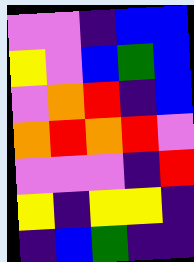[["violet", "violet", "indigo", "blue", "blue"], ["yellow", "violet", "blue", "green", "blue"], ["violet", "orange", "red", "indigo", "blue"], ["orange", "red", "orange", "red", "violet"], ["violet", "violet", "violet", "indigo", "red"], ["yellow", "indigo", "yellow", "yellow", "indigo"], ["indigo", "blue", "green", "indigo", "indigo"]]